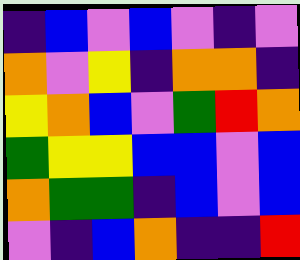[["indigo", "blue", "violet", "blue", "violet", "indigo", "violet"], ["orange", "violet", "yellow", "indigo", "orange", "orange", "indigo"], ["yellow", "orange", "blue", "violet", "green", "red", "orange"], ["green", "yellow", "yellow", "blue", "blue", "violet", "blue"], ["orange", "green", "green", "indigo", "blue", "violet", "blue"], ["violet", "indigo", "blue", "orange", "indigo", "indigo", "red"]]